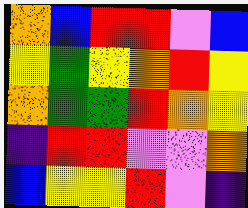[["orange", "blue", "red", "red", "violet", "blue"], ["yellow", "green", "yellow", "orange", "red", "yellow"], ["orange", "green", "green", "red", "orange", "yellow"], ["indigo", "red", "red", "violet", "violet", "orange"], ["blue", "yellow", "yellow", "red", "violet", "indigo"]]